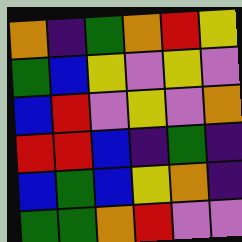[["orange", "indigo", "green", "orange", "red", "yellow"], ["green", "blue", "yellow", "violet", "yellow", "violet"], ["blue", "red", "violet", "yellow", "violet", "orange"], ["red", "red", "blue", "indigo", "green", "indigo"], ["blue", "green", "blue", "yellow", "orange", "indigo"], ["green", "green", "orange", "red", "violet", "violet"]]